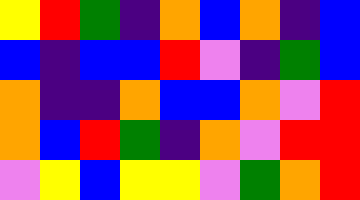[["yellow", "red", "green", "indigo", "orange", "blue", "orange", "indigo", "blue"], ["blue", "indigo", "blue", "blue", "red", "violet", "indigo", "green", "blue"], ["orange", "indigo", "indigo", "orange", "blue", "blue", "orange", "violet", "red"], ["orange", "blue", "red", "green", "indigo", "orange", "violet", "red", "red"], ["violet", "yellow", "blue", "yellow", "yellow", "violet", "green", "orange", "red"]]